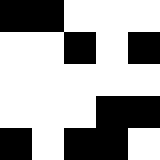[["black", "black", "white", "white", "white"], ["white", "white", "black", "white", "black"], ["white", "white", "white", "white", "white"], ["white", "white", "white", "black", "black"], ["black", "white", "black", "black", "white"]]